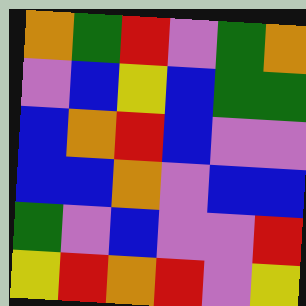[["orange", "green", "red", "violet", "green", "orange"], ["violet", "blue", "yellow", "blue", "green", "green"], ["blue", "orange", "red", "blue", "violet", "violet"], ["blue", "blue", "orange", "violet", "blue", "blue"], ["green", "violet", "blue", "violet", "violet", "red"], ["yellow", "red", "orange", "red", "violet", "yellow"]]